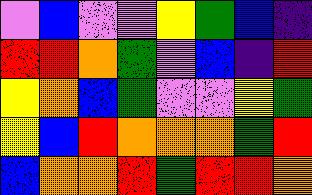[["violet", "blue", "violet", "violet", "yellow", "green", "blue", "indigo"], ["red", "red", "orange", "green", "violet", "blue", "indigo", "red"], ["yellow", "orange", "blue", "green", "violet", "violet", "yellow", "green"], ["yellow", "blue", "red", "orange", "orange", "orange", "green", "red"], ["blue", "orange", "orange", "red", "green", "red", "red", "orange"]]